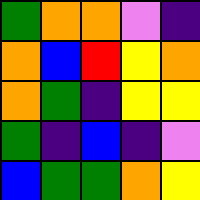[["green", "orange", "orange", "violet", "indigo"], ["orange", "blue", "red", "yellow", "orange"], ["orange", "green", "indigo", "yellow", "yellow"], ["green", "indigo", "blue", "indigo", "violet"], ["blue", "green", "green", "orange", "yellow"]]